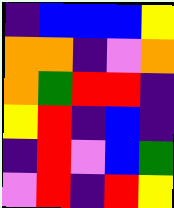[["indigo", "blue", "blue", "blue", "yellow"], ["orange", "orange", "indigo", "violet", "orange"], ["orange", "green", "red", "red", "indigo"], ["yellow", "red", "indigo", "blue", "indigo"], ["indigo", "red", "violet", "blue", "green"], ["violet", "red", "indigo", "red", "yellow"]]